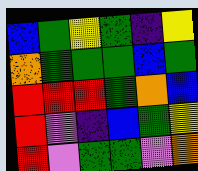[["blue", "green", "yellow", "green", "indigo", "yellow"], ["orange", "green", "green", "green", "blue", "green"], ["red", "red", "red", "green", "orange", "blue"], ["red", "violet", "indigo", "blue", "green", "yellow"], ["red", "violet", "green", "green", "violet", "orange"]]